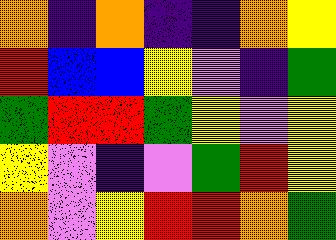[["orange", "indigo", "orange", "indigo", "indigo", "orange", "yellow"], ["red", "blue", "blue", "yellow", "violet", "indigo", "green"], ["green", "red", "red", "green", "yellow", "violet", "yellow"], ["yellow", "violet", "indigo", "violet", "green", "red", "yellow"], ["orange", "violet", "yellow", "red", "red", "orange", "green"]]